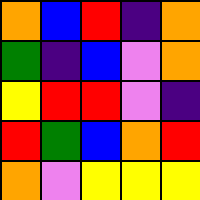[["orange", "blue", "red", "indigo", "orange"], ["green", "indigo", "blue", "violet", "orange"], ["yellow", "red", "red", "violet", "indigo"], ["red", "green", "blue", "orange", "red"], ["orange", "violet", "yellow", "yellow", "yellow"]]